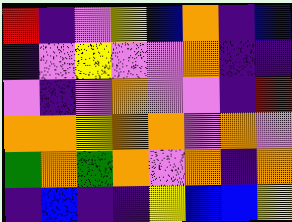[["red", "indigo", "violet", "yellow", "blue", "orange", "indigo", "blue"], ["indigo", "violet", "yellow", "violet", "violet", "orange", "indigo", "indigo"], ["violet", "indigo", "violet", "orange", "violet", "violet", "indigo", "red"], ["orange", "orange", "yellow", "orange", "orange", "violet", "orange", "violet"], ["green", "orange", "green", "orange", "violet", "orange", "indigo", "orange"], ["indigo", "blue", "indigo", "indigo", "yellow", "blue", "blue", "yellow"]]